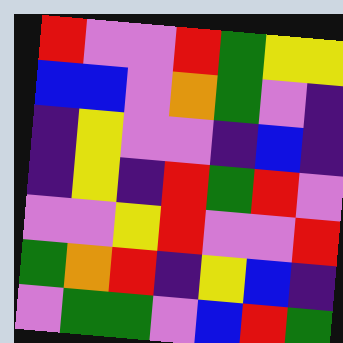[["red", "violet", "violet", "red", "green", "yellow", "yellow"], ["blue", "blue", "violet", "orange", "green", "violet", "indigo"], ["indigo", "yellow", "violet", "violet", "indigo", "blue", "indigo"], ["indigo", "yellow", "indigo", "red", "green", "red", "violet"], ["violet", "violet", "yellow", "red", "violet", "violet", "red"], ["green", "orange", "red", "indigo", "yellow", "blue", "indigo"], ["violet", "green", "green", "violet", "blue", "red", "green"]]